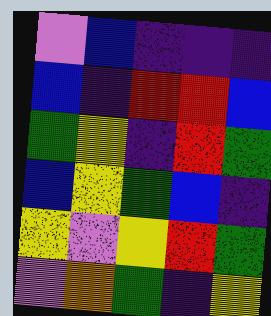[["violet", "blue", "indigo", "indigo", "indigo"], ["blue", "indigo", "red", "red", "blue"], ["green", "yellow", "indigo", "red", "green"], ["blue", "yellow", "green", "blue", "indigo"], ["yellow", "violet", "yellow", "red", "green"], ["violet", "orange", "green", "indigo", "yellow"]]